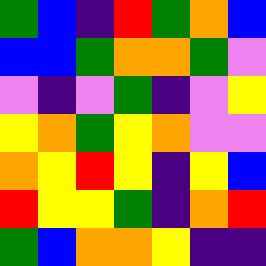[["green", "blue", "indigo", "red", "green", "orange", "blue"], ["blue", "blue", "green", "orange", "orange", "green", "violet"], ["violet", "indigo", "violet", "green", "indigo", "violet", "yellow"], ["yellow", "orange", "green", "yellow", "orange", "violet", "violet"], ["orange", "yellow", "red", "yellow", "indigo", "yellow", "blue"], ["red", "yellow", "yellow", "green", "indigo", "orange", "red"], ["green", "blue", "orange", "orange", "yellow", "indigo", "indigo"]]